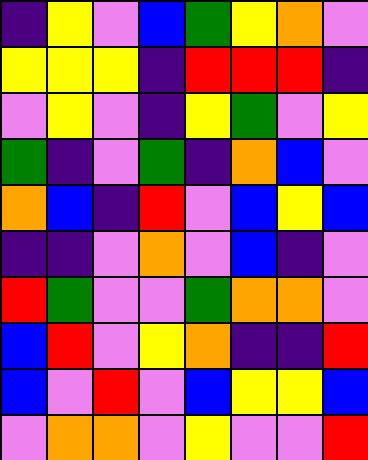[["indigo", "yellow", "violet", "blue", "green", "yellow", "orange", "violet"], ["yellow", "yellow", "yellow", "indigo", "red", "red", "red", "indigo"], ["violet", "yellow", "violet", "indigo", "yellow", "green", "violet", "yellow"], ["green", "indigo", "violet", "green", "indigo", "orange", "blue", "violet"], ["orange", "blue", "indigo", "red", "violet", "blue", "yellow", "blue"], ["indigo", "indigo", "violet", "orange", "violet", "blue", "indigo", "violet"], ["red", "green", "violet", "violet", "green", "orange", "orange", "violet"], ["blue", "red", "violet", "yellow", "orange", "indigo", "indigo", "red"], ["blue", "violet", "red", "violet", "blue", "yellow", "yellow", "blue"], ["violet", "orange", "orange", "violet", "yellow", "violet", "violet", "red"]]